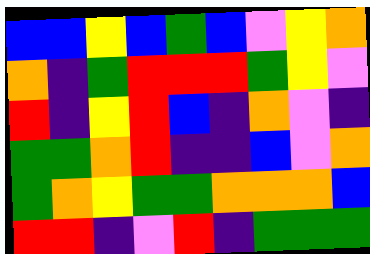[["blue", "blue", "yellow", "blue", "green", "blue", "violet", "yellow", "orange"], ["orange", "indigo", "green", "red", "red", "red", "green", "yellow", "violet"], ["red", "indigo", "yellow", "red", "blue", "indigo", "orange", "violet", "indigo"], ["green", "green", "orange", "red", "indigo", "indigo", "blue", "violet", "orange"], ["green", "orange", "yellow", "green", "green", "orange", "orange", "orange", "blue"], ["red", "red", "indigo", "violet", "red", "indigo", "green", "green", "green"]]